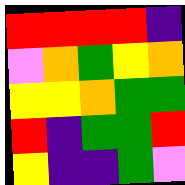[["red", "red", "red", "red", "indigo"], ["violet", "orange", "green", "yellow", "orange"], ["yellow", "yellow", "orange", "green", "green"], ["red", "indigo", "green", "green", "red"], ["yellow", "indigo", "indigo", "green", "violet"]]